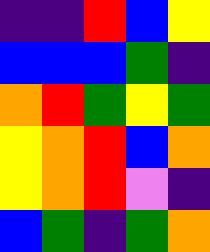[["indigo", "indigo", "red", "blue", "yellow"], ["blue", "blue", "blue", "green", "indigo"], ["orange", "red", "green", "yellow", "green"], ["yellow", "orange", "red", "blue", "orange"], ["yellow", "orange", "red", "violet", "indigo"], ["blue", "green", "indigo", "green", "orange"]]